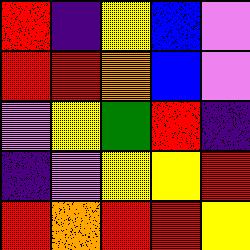[["red", "indigo", "yellow", "blue", "violet"], ["red", "red", "orange", "blue", "violet"], ["violet", "yellow", "green", "red", "indigo"], ["indigo", "violet", "yellow", "yellow", "red"], ["red", "orange", "red", "red", "yellow"]]